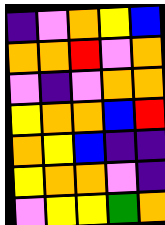[["indigo", "violet", "orange", "yellow", "blue"], ["orange", "orange", "red", "violet", "orange"], ["violet", "indigo", "violet", "orange", "orange"], ["yellow", "orange", "orange", "blue", "red"], ["orange", "yellow", "blue", "indigo", "indigo"], ["yellow", "orange", "orange", "violet", "indigo"], ["violet", "yellow", "yellow", "green", "orange"]]